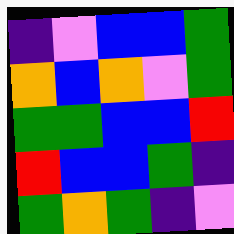[["indigo", "violet", "blue", "blue", "green"], ["orange", "blue", "orange", "violet", "green"], ["green", "green", "blue", "blue", "red"], ["red", "blue", "blue", "green", "indigo"], ["green", "orange", "green", "indigo", "violet"]]